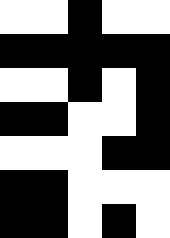[["white", "white", "black", "white", "white"], ["black", "black", "black", "black", "black"], ["white", "white", "black", "white", "black"], ["black", "black", "white", "white", "black"], ["white", "white", "white", "black", "black"], ["black", "black", "white", "white", "white"], ["black", "black", "white", "black", "white"]]